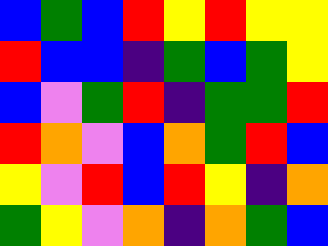[["blue", "green", "blue", "red", "yellow", "red", "yellow", "yellow"], ["red", "blue", "blue", "indigo", "green", "blue", "green", "yellow"], ["blue", "violet", "green", "red", "indigo", "green", "green", "red"], ["red", "orange", "violet", "blue", "orange", "green", "red", "blue"], ["yellow", "violet", "red", "blue", "red", "yellow", "indigo", "orange"], ["green", "yellow", "violet", "orange", "indigo", "orange", "green", "blue"]]